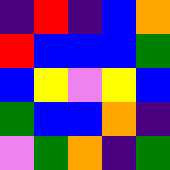[["indigo", "red", "indigo", "blue", "orange"], ["red", "blue", "blue", "blue", "green"], ["blue", "yellow", "violet", "yellow", "blue"], ["green", "blue", "blue", "orange", "indigo"], ["violet", "green", "orange", "indigo", "green"]]